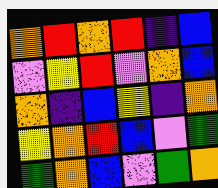[["orange", "red", "orange", "red", "indigo", "blue"], ["violet", "yellow", "red", "violet", "orange", "blue"], ["orange", "indigo", "blue", "yellow", "indigo", "orange"], ["yellow", "orange", "red", "blue", "violet", "green"], ["green", "orange", "blue", "violet", "green", "orange"]]